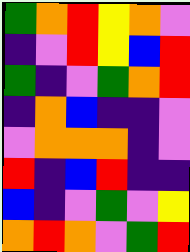[["green", "orange", "red", "yellow", "orange", "violet"], ["indigo", "violet", "red", "yellow", "blue", "red"], ["green", "indigo", "violet", "green", "orange", "red"], ["indigo", "orange", "blue", "indigo", "indigo", "violet"], ["violet", "orange", "orange", "orange", "indigo", "violet"], ["red", "indigo", "blue", "red", "indigo", "indigo"], ["blue", "indigo", "violet", "green", "violet", "yellow"], ["orange", "red", "orange", "violet", "green", "red"]]